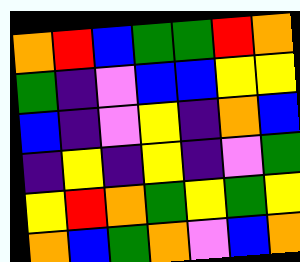[["orange", "red", "blue", "green", "green", "red", "orange"], ["green", "indigo", "violet", "blue", "blue", "yellow", "yellow"], ["blue", "indigo", "violet", "yellow", "indigo", "orange", "blue"], ["indigo", "yellow", "indigo", "yellow", "indigo", "violet", "green"], ["yellow", "red", "orange", "green", "yellow", "green", "yellow"], ["orange", "blue", "green", "orange", "violet", "blue", "orange"]]